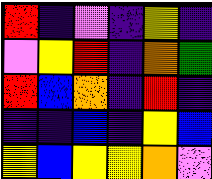[["red", "indigo", "violet", "indigo", "yellow", "indigo"], ["violet", "yellow", "red", "indigo", "orange", "green"], ["red", "blue", "orange", "indigo", "red", "indigo"], ["indigo", "indigo", "blue", "indigo", "yellow", "blue"], ["yellow", "blue", "yellow", "yellow", "orange", "violet"]]